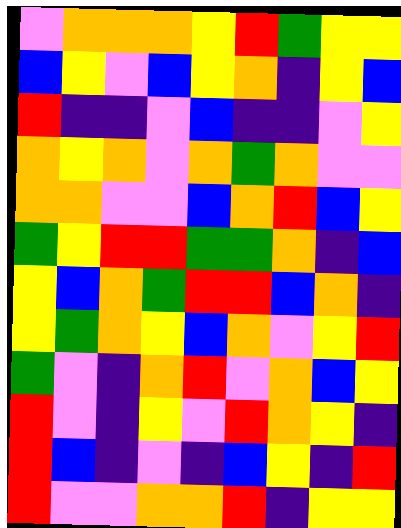[["violet", "orange", "orange", "orange", "yellow", "red", "green", "yellow", "yellow"], ["blue", "yellow", "violet", "blue", "yellow", "orange", "indigo", "yellow", "blue"], ["red", "indigo", "indigo", "violet", "blue", "indigo", "indigo", "violet", "yellow"], ["orange", "yellow", "orange", "violet", "orange", "green", "orange", "violet", "violet"], ["orange", "orange", "violet", "violet", "blue", "orange", "red", "blue", "yellow"], ["green", "yellow", "red", "red", "green", "green", "orange", "indigo", "blue"], ["yellow", "blue", "orange", "green", "red", "red", "blue", "orange", "indigo"], ["yellow", "green", "orange", "yellow", "blue", "orange", "violet", "yellow", "red"], ["green", "violet", "indigo", "orange", "red", "violet", "orange", "blue", "yellow"], ["red", "violet", "indigo", "yellow", "violet", "red", "orange", "yellow", "indigo"], ["red", "blue", "indigo", "violet", "indigo", "blue", "yellow", "indigo", "red"], ["red", "violet", "violet", "orange", "orange", "red", "indigo", "yellow", "yellow"]]